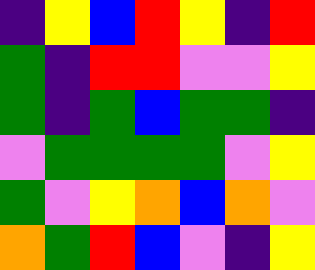[["indigo", "yellow", "blue", "red", "yellow", "indigo", "red"], ["green", "indigo", "red", "red", "violet", "violet", "yellow"], ["green", "indigo", "green", "blue", "green", "green", "indigo"], ["violet", "green", "green", "green", "green", "violet", "yellow"], ["green", "violet", "yellow", "orange", "blue", "orange", "violet"], ["orange", "green", "red", "blue", "violet", "indigo", "yellow"]]